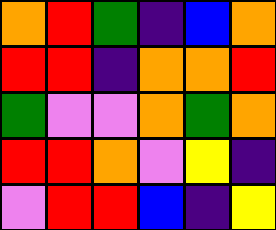[["orange", "red", "green", "indigo", "blue", "orange"], ["red", "red", "indigo", "orange", "orange", "red"], ["green", "violet", "violet", "orange", "green", "orange"], ["red", "red", "orange", "violet", "yellow", "indigo"], ["violet", "red", "red", "blue", "indigo", "yellow"]]